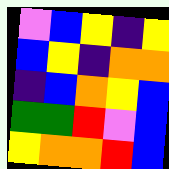[["violet", "blue", "yellow", "indigo", "yellow"], ["blue", "yellow", "indigo", "orange", "orange"], ["indigo", "blue", "orange", "yellow", "blue"], ["green", "green", "red", "violet", "blue"], ["yellow", "orange", "orange", "red", "blue"]]